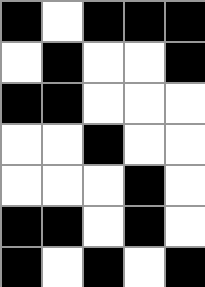[["black", "white", "black", "black", "black"], ["white", "black", "white", "white", "black"], ["black", "black", "white", "white", "white"], ["white", "white", "black", "white", "white"], ["white", "white", "white", "black", "white"], ["black", "black", "white", "black", "white"], ["black", "white", "black", "white", "black"]]